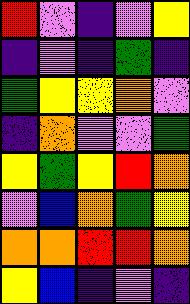[["red", "violet", "indigo", "violet", "yellow"], ["indigo", "violet", "indigo", "green", "indigo"], ["green", "yellow", "yellow", "orange", "violet"], ["indigo", "orange", "violet", "violet", "green"], ["yellow", "green", "yellow", "red", "orange"], ["violet", "blue", "orange", "green", "yellow"], ["orange", "orange", "red", "red", "orange"], ["yellow", "blue", "indigo", "violet", "indigo"]]